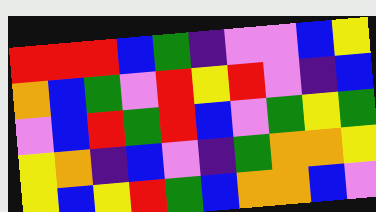[["red", "red", "red", "blue", "green", "indigo", "violet", "violet", "blue", "yellow"], ["orange", "blue", "green", "violet", "red", "yellow", "red", "violet", "indigo", "blue"], ["violet", "blue", "red", "green", "red", "blue", "violet", "green", "yellow", "green"], ["yellow", "orange", "indigo", "blue", "violet", "indigo", "green", "orange", "orange", "yellow"], ["yellow", "blue", "yellow", "red", "green", "blue", "orange", "orange", "blue", "violet"]]